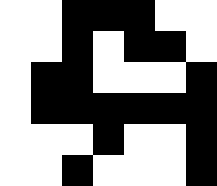[["white", "white", "black", "black", "black", "white", "white"], ["white", "white", "black", "white", "black", "black", "white"], ["white", "black", "black", "white", "white", "white", "black"], ["white", "black", "black", "black", "black", "black", "black"], ["white", "white", "white", "black", "white", "white", "black"], ["white", "white", "black", "white", "white", "white", "black"]]